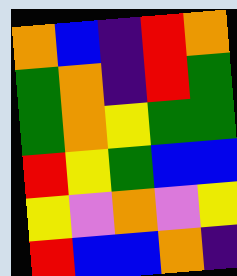[["orange", "blue", "indigo", "red", "orange"], ["green", "orange", "indigo", "red", "green"], ["green", "orange", "yellow", "green", "green"], ["red", "yellow", "green", "blue", "blue"], ["yellow", "violet", "orange", "violet", "yellow"], ["red", "blue", "blue", "orange", "indigo"]]